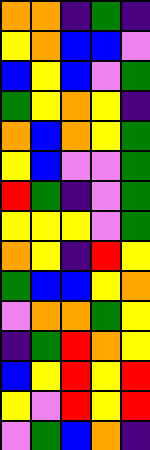[["orange", "orange", "indigo", "green", "indigo"], ["yellow", "orange", "blue", "blue", "violet"], ["blue", "yellow", "blue", "violet", "green"], ["green", "yellow", "orange", "yellow", "indigo"], ["orange", "blue", "orange", "yellow", "green"], ["yellow", "blue", "violet", "violet", "green"], ["red", "green", "indigo", "violet", "green"], ["yellow", "yellow", "yellow", "violet", "green"], ["orange", "yellow", "indigo", "red", "yellow"], ["green", "blue", "blue", "yellow", "orange"], ["violet", "orange", "orange", "green", "yellow"], ["indigo", "green", "red", "orange", "yellow"], ["blue", "yellow", "red", "yellow", "red"], ["yellow", "violet", "red", "yellow", "red"], ["violet", "green", "blue", "orange", "indigo"]]